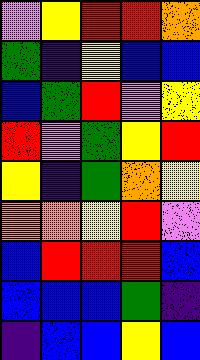[["violet", "yellow", "red", "red", "orange"], ["green", "indigo", "yellow", "blue", "blue"], ["blue", "green", "red", "violet", "yellow"], ["red", "violet", "green", "yellow", "red"], ["yellow", "indigo", "green", "orange", "yellow"], ["orange", "orange", "yellow", "red", "violet"], ["blue", "red", "red", "red", "blue"], ["blue", "blue", "blue", "green", "indigo"], ["indigo", "blue", "blue", "yellow", "blue"]]